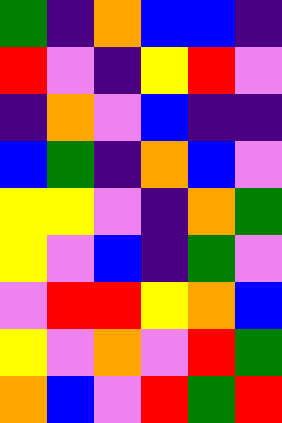[["green", "indigo", "orange", "blue", "blue", "indigo"], ["red", "violet", "indigo", "yellow", "red", "violet"], ["indigo", "orange", "violet", "blue", "indigo", "indigo"], ["blue", "green", "indigo", "orange", "blue", "violet"], ["yellow", "yellow", "violet", "indigo", "orange", "green"], ["yellow", "violet", "blue", "indigo", "green", "violet"], ["violet", "red", "red", "yellow", "orange", "blue"], ["yellow", "violet", "orange", "violet", "red", "green"], ["orange", "blue", "violet", "red", "green", "red"]]